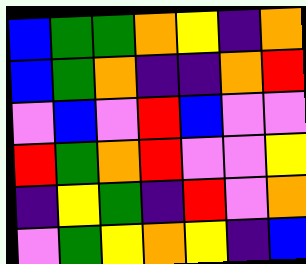[["blue", "green", "green", "orange", "yellow", "indigo", "orange"], ["blue", "green", "orange", "indigo", "indigo", "orange", "red"], ["violet", "blue", "violet", "red", "blue", "violet", "violet"], ["red", "green", "orange", "red", "violet", "violet", "yellow"], ["indigo", "yellow", "green", "indigo", "red", "violet", "orange"], ["violet", "green", "yellow", "orange", "yellow", "indigo", "blue"]]